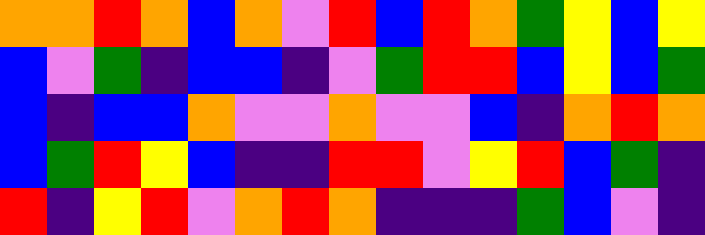[["orange", "orange", "red", "orange", "blue", "orange", "violet", "red", "blue", "red", "orange", "green", "yellow", "blue", "yellow"], ["blue", "violet", "green", "indigo", "blue", "blue", "indigo", "violet", "green", "red", "red", "blue", "yellow", "blue", "green"], ["blue", "indigo", "blue", "blue", "orange", "violet", "violet", "orange", "violet", "violet", "blue", "indigo", "orange", "red", "orange"], ["blue", "green", "red", "yellow", "blue", "indigo", "indigo", "red", "red", "violet", "yellow", "red", "blue", "green", "indigo"], ["red", "indigo", "yellow", "red", "violet", "orange", "red", "orange", "indigo", "indigo", "indigo", "green", "blue", "violet", "indigo"]]